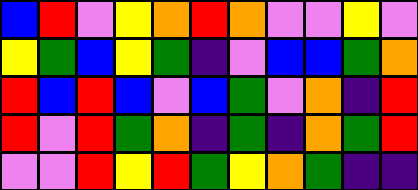[["blue", "red", "violet", "yellow", "orange", "red", "orange", "violet", "violet", "yellow", "violet"], ["yellow", "green", "blue", "yellow", "green", "indigo", "violet", "blue", "blue", "green", "orange"], ["red", "blue", "red", "blue", "violet", "blue", "green", "violet", "orange", "indigo", "red"], ["red", "violet", "red", "green", "orange", "indigo", "green", "indigo", "orange", "green", "red"], ["violet", "violet", "red", "yellow", "red", "green", "yellow", "orange", "green", "indigo", "indigo"]]